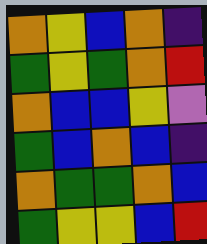[["orange", "yellow", "blue", "orange", "indigo"], ["green", "yellow", "green", "orange", "red"], ["orange", "blue", "blue", "yellow", "violet"], ["green", "blue", "orange", "blue", "indigo"], ["orange", "green", "green", "orange", "blue"], ["green", "yellow", "yellow", "blue", "red"]]